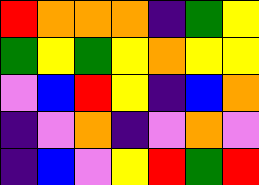[["red", "orange", "orange", "orange", "indigo", "green", "yellow"], ["green", "yellow", "green", "yellow", "orange", "yellow", "yellow"], ["violet", "blue", "red", "yellow", "indigo", "blue", "orange"], ["indigo", "violet", "orange", "indigo", "violet", "orange", "violet"], ["indigo", "blue", "violet", "yellow", "red", "green", "red"]]